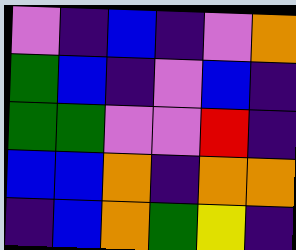[["violet", "indigo", "blue", "indigo", "violet", "orange"], ["green", "blue", "indigo", "violet", "blue", "indigo"], ["green", "green", "violet", "violet", "red", "indigo"], ["blue", "blue", "orange", "indigo", "orange", "orange"], ["indigo", "blue", "orange", "green", "yellow", "indigo"]]